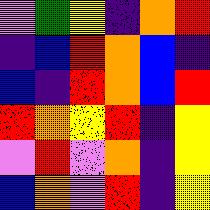[["violet", "green", "yellow", "indigo", "orange", "red"], ["indigo", "blue", "red", "orange", "blue", "indigo"], ["blue", "indigo", "red", "orange", "blue", "red"], ["red", "orange", "yellow", "red", "indigo", "yellow"], ["violet", "red", "violet", "orange", "indigo", "yellow"], ["blue", "orange", "violet", "red", "indigo", "yellow"]]